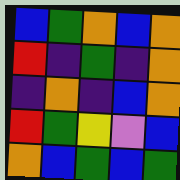[["blue", "green", "orange", "blue", "orange"], ["red", "indigo", "green", "indigo", "orange"], ["indigo", "orange", "indigo", "blue", "orange"], ["red", "green", "yellow", "violet", "blue"], ["orange", "blue", "green", "blue", "green"]]